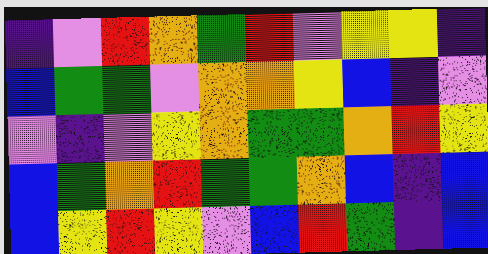[["indigo", "violet", "red", "orange", "green", "red", "violet", "yellow", "yellow", "indigo"], ["blue", "green", "green", "violet", "orange", "orange", "yellow", "blue", "indigo", "violet"], ["violet", "indigo", "violet", "yellow", "orange", "green", "green", "orange", "red", "yellow"], ["blue", "green", "orange", "red", "green", "green", "orange", "blue", "indigo", "blue"], ["blue", "yellow", "red", "yellow", "violet", "blue", "red", "green", "indigo", "blue"]]